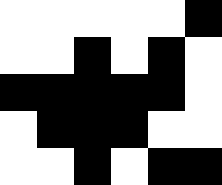[["white", "white", "white", "white", "white", "black"], ["white", "white", "black", "white", "black", "white"], ["black", "black", "black", "black", "black", "white"], ["white", "black", "black", "black", "white", "white"], ["white", "white", "black", "white", "black", "black"]]